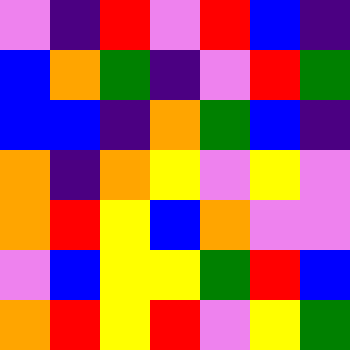[["violet", "indigo", "red", "violet", "red", "blue", "indigo"], ["blue", "orange", "green", "indigo", "violet", "red", "green"], ["blue", "blue", "indigo", "orange", "green", "blue", "indigo"], ["orange", "indigo", "orange", "yellow", "violet", "yellow", "violet"], ["orange", "red", "yellow", "blue", "orange", "violet", "violet"], ["violet", "blue", "yellow", "yellow", "green", "red", "blue"], ["orange", "red", "yellow", "red", "violet", "yellow", "green"]]